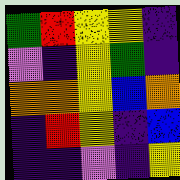[["green", "red", "yellow", "yellow", "indigo"], ["violet", "indigo", "yellow", "green", "indigo"], ["orange", "orange", "yellow", "blue", "orange"], ["indigo", "red", "yellow", "indigo", "blue"], ["indigo", "indigo", "violet", "indigo", "yellow"]]